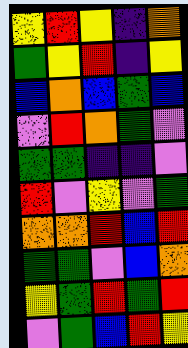[["yellow", "red", "yellow", "indigo", "orange"], ["green", "yellow", "red", "indigo", "yellow"], ["blue", "orange", "blue", "green", "blue"], ["violet", "red", "orange", "green", "violet"], ["green", "green", "indigo", "indigo", "violet"], ["red", "violet", "yellow", "violet", "green"], ["orange", "orange", "red", "blue", "red"], ["green", "green", "violet", "blue", "orange"], ["yellow", "green", "red", "green", "red"], ["violet", "green", "blue", "red", "yellow"]]